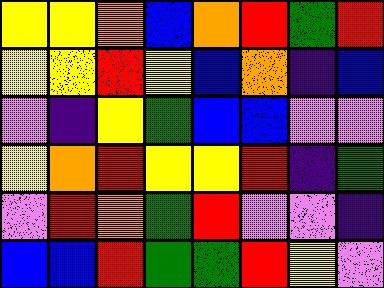[["yellow", "yellow", "orange", "blue", "orange", "red", "green", "red"], ["yellow", "yellow", "red", "yellow", "blue", "orange", "indigo", "blue"], ["violet", "indigo", "yellow", "green", "blue", "blue", "violet", "violet"], ["yellow", "orange", "red", "yellow", "yellow", "red", "indigo", "green"], ["violet", "red", "orange", "green", "red", "violet", "violet", "indigo"], ["blue", "blue", "red", "green", "green", "red", "yellow", "violet"]]